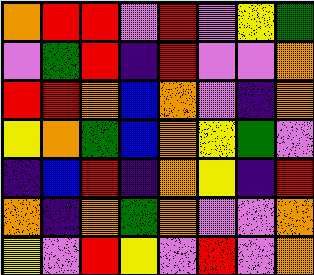[["orange", "red", "red", "violet", "red", "violet", "yellow", "green"], ["violet", "green", "red", "indigo", "red", "violet", "violet", "orange"], ["red", "red", "orange", "blue", "orange", "violet", "indigo", "orange"], ["yellow", "orange", "green", "blue", "orange", "yellow", "green", "violet"], ["indigo", "blue", "red", "indigo", "orange", "yellow", "indigo", "red"], ["orange", "indigo", "orange", "green", "orange", "violet", "violet", "orange"], ["yellow", "violet", "red", "yellow", "violet", "red", "violet", "orange"]]